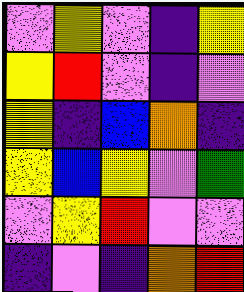[["violet", "yellow", "violet", "indigo", "yellow"], ["yellow", "red", "violet", "indigo", "violet"], ["yellow", "indigo", "blue", "orange", "indigo"], ["yellow", "blue", "yellow", "violet", "green"], ["violet", "yellow", "red", "violet", "violet"], ["indigo", "violet", "indigo", "orange", "red"]]